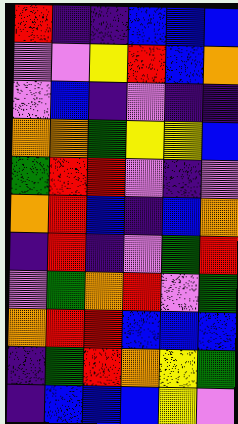[["red", "indigo", "indigo", "blue", "blue", "blue"], ["violet", "violet", "yellow", "red", "blue", "orange"], ["violet", "blue", "indigo", "violet", "indigo", "indigo"], ["orange", "orange", "green", "yellow", "yellow", "blue"], ["green", "red", "red", "violet", "indigo", "violet"], ["orange", "red", "blue", "indigo", "blue", "orange"], ["indigo", "red", "indigo", "violet", "green", "red"], ["violet", "green", "orange", "red", "violet", "green"], ["orange", "red", "red", "blue", "blue", "blue"], ["indigo", "green", "red", "orange", "yellow", "green"], ["indigo", "blue", "blue", "blue", "yellow", "violet"]]